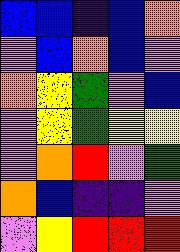[["blue", "blue", "indigo", "blue", "orange"], ["violet", "blue", "orange", "blue", "violet"], ["orange", "yellow", "green", "violet", "blue"], ["violet", "yellow", "green", "yellow", "yellow"], ["violet", "orange", "red", "violet", "green"], ["orange", "blue", "indigo", "indigo", "violet"], ["violet", "yellow", "red", "red", "red"]]